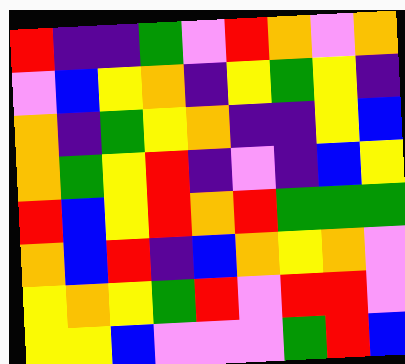[["red", "indigo", "indigo", "green", "violet", "red", "orange", "violet", "orange"], ["violet", "blue", "yellow", "orange", "indigo", "yellow", "green", "yellow", "indigo"], ["orange", "indigo", "green", "yellow", "orange", "indigo", "indigo", "yellow", "blue"], ["orange", "green", "yellow", "red", "indigo", "violet", "indigo", "blue", "yellow"], ["red", "blue", "yellow", "red", "orange", "red", "green", "green", "green"], ["orange", "blue", "red", "indigo", "blue", "orange", "yellow", "orange", "violet"], ["yellow", "orange", "yellow", "green", "red", "violet", "red", "red", "violet"], ["yellow", "yellow", "blue", "violet", "violet", "violet", "green", "red", "blue"]]